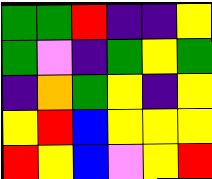[["green", "green", "red", "indigo", "indigo", "yellow"], ["green", "violet", "indigo", "green", "yellow", "green"], ["indigo", "orange", "green", "yellow", "indigo", "yellow"], ["yellow", "red", "blue", "yellow", "yellow", "yellow"], ["red", "yellow", "blue", "violet", "yellow", "red"]]